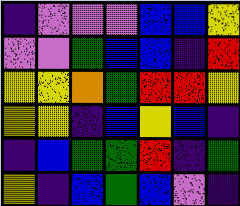[["indigo", "violet", "violet", "violet", "blue", "blue", "yellow"], ["violet", "violet", "green", "blue", "blue", "indigo", "red"], ["yellow", "yellow", "orange", "green", "red", "red", "yellow"], ["yellow", "yellow", "indigo", "blue", "yellow", "blue", "indigo"], ["indigo", "blue", "green", "green", "red", "indigo", "green"], ["yellow", "indigo", "blue", "green", "blue", "violet", "indigo"]]